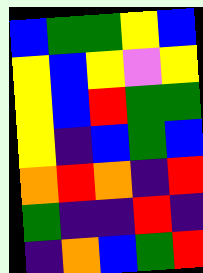[["blue", "green", "green", "yellow", "blue"], ["yellow", "blue", "yellow", "violet", "yellow"], ["yellow", "blue", "red", "green", "green"], ["yellow", "indigo", "blue", "green", "blue"], ["orange", "red", "orange", "indigo", "red"], ["green", "indigo", "indigo", "red", "indigo"], ["indigo", "orange", "blue", "green", "red"]]